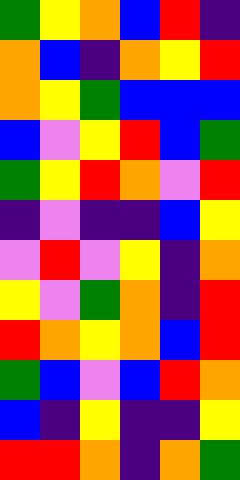[["green", "yellow", "orange", "blue", "red", "indigo"], ["orange", "blue", "indigo", "orange", "yellow", "red"], ["orange", "yellow", "green", "blue", "blue", "blue"], ["blue", "violet", "yellow", "red", "blue", "green"], ["green", "yellow", "red", "orange", "violet", "red"], ["indigo", "violet", "indigo", "indigo", "blue", "yellow"], ["violet", "red", "violet", "yellow", "indigo", "orange"], ["yellow", "violet", "green", "orange", "indigo", "red"], ["red", "orange", "yellow", "orange", "blue", "red"], ["green", "blue", "violet", "blue", "red", "orange"], ["blue", "indigo", "yellow", "indigo", "indigo", "yellow"], ["red", "red", "orange", "indigo", "orange", "green"]]